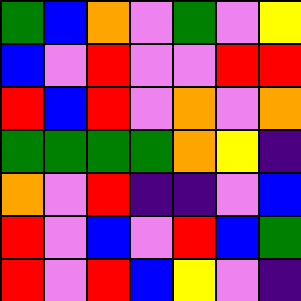[["green", "blue", "orange", "violet", "green", "violet", "yellow"], ["blue", "violet", "red", "violet", "violet", "red", "red"], ["red", "blue", "red", "violet", "orange", "violet", "orange"], ["green", "green", "green", "green", "orange", "yellow", "indigo"], ["orange", "violet", "red", "indigo", "indigo", "violet", "blue"], ["red", "violet", "blue", "violet", "red", "blue", "green"], ["red", "violet", "red", "blue", "yellow", "violet", "indigo"]]